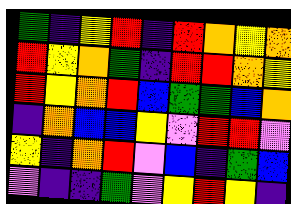[["green", "indigo", "yellow", "red", "indigo", "red", "orange", "yellow", "orange"], ["red", "yellow", "orange", "green", "indigo", "red", "red", "orange", "yellow"], ["red", "yellow", "orange", "red", "blue", "green", "green", "blue", "orange"], ["indigo", "orange", "blue", "blue", "yellow", "violet", "red", "red", "violet"], ["yellow", "indigo", "orange", "red", "violet", "blue", "indigo", "green", "blue"], ["violet", "indigo", "indigo", "green", "violet", "yellow", "red", "yellow", "indigo"]]